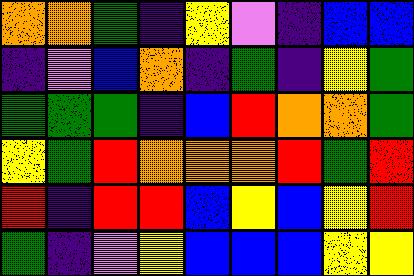[["orange", "orange", "green", "indigo", "yellow", "violet", "indigo", "blue", "blue"], ["indigo", "violet", "blue", "orange", "indigo", "green", "indigo", "yellow", "green"], ["green", "green", "green", "indigo", "blue", "red", "orange", "orange", "green"], ["yellow", "green", "red", "orange", "orange", "orange", "red", "green", "red"], ["red", "indigo", "red", "red", "blue", "yellow", "blue", "yellow", "red"], ["green", "indigo", "violet", "yellow", "blue", "blue", "blue", "yellow", "yellow"]]